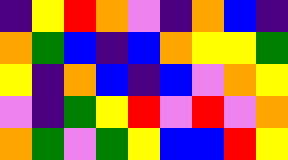[["indigo", "yellow", "red", "orange", "violet", "indigo", "orange", "blue", "indigo"], ["orange", "green", "blue", "indigo", "blue", "orange", "yellow", "yellow", "green"], ["yellow", "indigo", "orange", "blue", "indigo", "blue", "violet", "orange", "yellow"], ["violet", "indigo", "green", "yellow", "red", "violet", "red", "violet", "orange"], ["orange", "green", "violet", "green", "yellow", "blue", "blue", "red", "yellow"]]